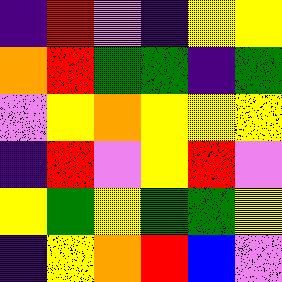[["indigo", "red", "violet", "indigo", "yellow", "yellow"], ["orange", "red", "green", "green", "indigo", "green"], ["violet", "yellow", "orange", "yellow", "yellow", "yellow"], ["indigo", "red", "violet", "yellow", "red", "violet"], ["yellow", "green", "yellow", "green", "green", "yellow"], ["indigo", "yellow", "orange", "red", "blue", "violet"]]